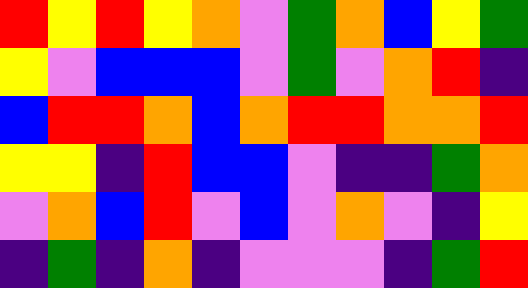[["red", "yellow", "red", "yellow", "orange", "violet", "green", "orange", "blue", "yellow", "green"], ["yellow", "violet", "blue", "blue", "blue", "violet", "green", "violet", "orange", "red", "indigo"], ["blue", "red", "red", "orange", "blue", "orange", "red", "red", "orange", "orange", "red"], ["yellow", "yellow", "indigo", "red", "blue", "blue", "violet", "indigo", "indigo", "green", "orange"], ["violet", "orange", "blue", "red", "violet", "blue", "violet", "orange", "violet", "indigo", "yellow"], ["indigo", "green", "indigo", "orange", "indigo", "violet", "violet", "violet", "indigo", "green", "red"]]